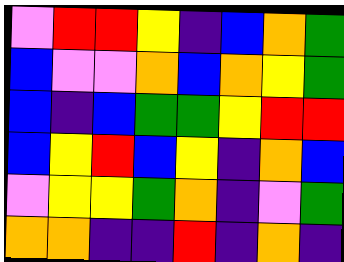[["violet", "red", "red", "yellow", "indigo", "blue", "orange", "green"], ["blue", "violet", "violet", "orange", "blue", "orange", "yellow", "green"], ["blue", "indigo", "blue", "green", "green", "yellow", "red", "red"], ["blue", "yellow", "red", "blue", "yellow", "indigo", "orange", "blue"], ["violet", "yellow", "yellow", "green", "orange", "indigo", "violet", "green"], ["orange", "orange", "indigo", "indigo", "red", "indigo", "orange", "indigo"]]